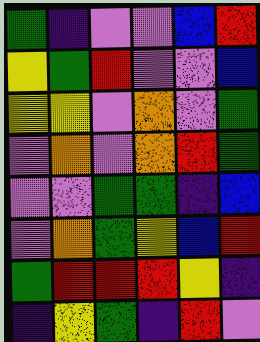[["green", "indigo", "violet", "violet", "blue", "red"], ["yellow", "green", "red", "violet", "violet", "blue"], ["yellow", "yellow", "violet", "orange", "violet", "green"], ["violet", "orange", "violet", "orange", "red", "green"], ["violet", "violet", "green", "green", "indigo", "blue"], ["violet", "orange", "green", "yellow", "blue", "red"], ["green", "red", "red", "red", "yellow", "indigo"], ["indigo", "yellow", "green", "indigo", "red", "violet"]]